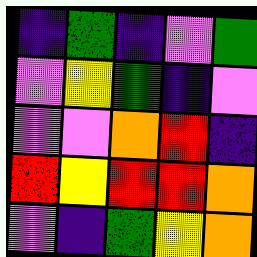[["indigo", "green", "indigo", "violet", "green"], ["violet", "yellow", "green", "indigo", "violet"], ["violet", "violet", "orange", "red", "indigo"], ["red", "yellow", "red", "red", "orange"], ["violet", "indigo", "green", "yellow", "orange"]]